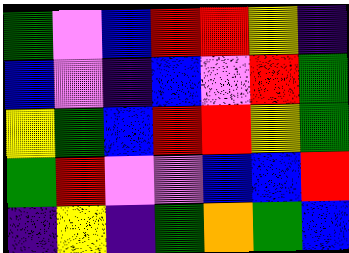[["green", "violet", "blue", "red", "red", "yellow", "indigo"], ["blue", "violet", "indigo", "blue", "violet", "red", "green"], ["yellow", "green", "blue", "red", "red", "yellow", "green"], ["green", "red", "violet", "violet", "blue", "blue", "red"], ["indigo", "yellow", "indigo", "green", "orange", "green", "blue"]]